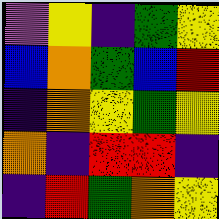[["violet", "yellow", "indigo", "green", "yellow"], ["blue", "orange", "green", "blue", "red"], ["indigo", "orange", "yellow", "green", "yellow"], ["orange", "indigo", "red", "red", "indigo"], ["indigo", "red", "green", "orange", "yellow"]]